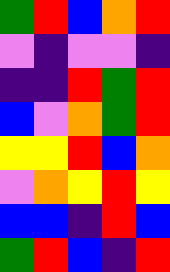[["green", "red", "blue", "orange", "red"], ["violet", "indigo", "violet", "violet", "indigo"], ["indigo", "indigo", "red", "green", "red"], ["blue", "violet", "orange", "green", "red"], ["yellow", "yellow", "red", "blue", "orange"], ["violet", "orange", "yellow", "red", "yellow"], ["blue", "blue", "indigo", "red", "blue"], ["green", "red", "blue", "indigo", "red"]]